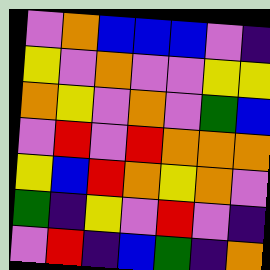[["violet", "orange", "blue", "blue", "blue", "violet", "indigo"], ["yellow", "violet", "orange", "violet", "violet", "yellow", "yellow"], ["orange", "yellow", "violet", "orange", "violet", "green", "blue"], ["violet", "red", "violet", "red", "orange", "orange", "orange"], ["yellow", "blue", "red", "orange", "yellow", "orange", "violet"], ["green", "indigo", "yellow", "violet", "red", "violet", "indigo"], ["violet", "red", "indigo", "blue", "green", "indigo", "orange"]]